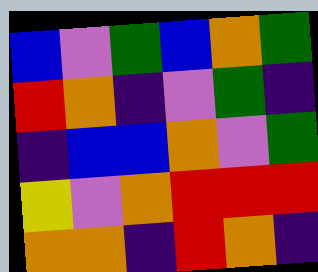[["blue", "violet", "green", "blue", "orange", "green"], ["red", "orange", "indigo", "violet", "green", "indigo"], ["indigo", "blue", "blue", "orange", "violet", "green"], ["yellow", "violet", "orange", "red", "red", "red"], ["orange", "orange", "indigo", "red", "orange", "indigo"]]